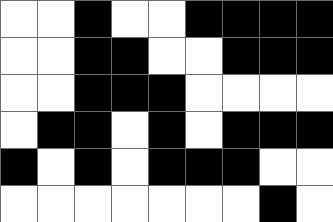[["white", "white", "black", "white", "white", "black", "black", "black", "black"], ["white", "white", "black", "black", "white", "white", "black", "black", "black"], ["white", "white", "black", "black", "black", "white", "white", "white", "white"], ["white", "black", "black", "white", "black", "white", "black", "black", "black"], ["black", "white", "black", "white", "black", "black", "black", "white", "white"], ["white", "white", "white", "white", "white", "white", "white", "black", "white"]]